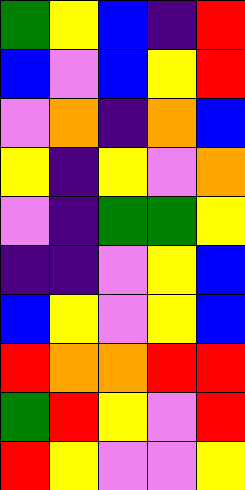[["green", "yellow", "blue", "indigo", "red"], ["blue", "violet", "blue", "yellow", "red"], ["violet", "orange", "indigo", "orange", "blue"], ["yellow", "indigo", "yellow", "violet", "orange"], ["violet", "indigo", "green", "green", "yellow"], ["indigo", "indigo", "violet", "yellow", "blue"], ["blue", "yellow", "violet", "yellow", "blue"], ["red", "orange", "orange", "red", "red"], ["green", "red", "yellow", "violet", "red"], ["red", "yellow", "violet", "violet", "yellow"]]